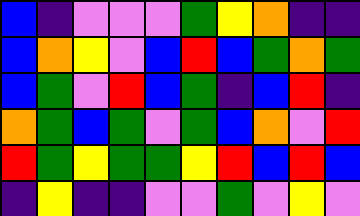[["blue", "indigo", "violet", "violet", "violet", "green", "yellow", "orange", "indigo", "indigo"], ["blue", "orange", "yellow", "violet", "blue", "red", "blue", "green", "orange", "green"], ["blue", "green", "violet", "red", "blue", "green", "indigo", "blue", "red", "indigo"], ["orange", "green", "blue", "green", "violet", "green", "blue", "orange", "violet", "red"], ["red", "green", "yellow", "green", "green", "yellow", "red", "blue", "red", "blue"], ["indigo", "yellow", "indigo", "indigo", "violet", "violet", "green", "violet", "yellow", "violet"]]